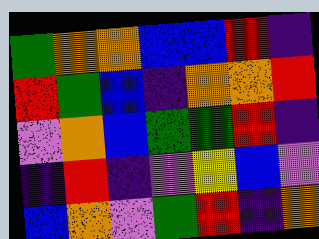[["green", "orange", "orange", "blue", "blue", "red", "indigo"], ["red", "green", "blue", "indigo", "orange", "orange", "red"], ["violet", "orange", "blue", "green", "green", "red", "indigo"], ["indigo", "red", "indigo", "violet", "yellow", "blue", "violet"], ["blue", "orange", "violet", "green", "red", "indigo", "orange"]]